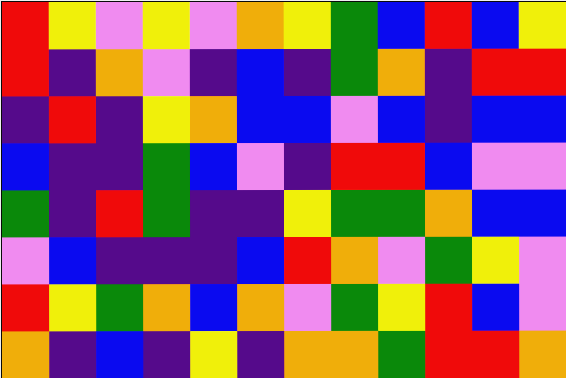[["red", "yellow", "violet", "yellow", "violet", "orange", "yellow", "green", "blue", "red", "blue", "yellow"], ["red", "indigo", "orange", "violet", "indigo", "blue", "indigo", "green", "orange", "indigo", "red", "red"], ["indigo", "red", "indigo", "yellow", "orange", "blue", "blue", "violet", "blue", "indigo", "blue", "blue"], ["blue", "indigo", "indigo", "green", "blue", "violet", "indigo", "red", "red", "blue", "violet", "violet"], ["green", "indigo", "red", "green", "indigo", "indigo", "yellow", "green", "green", "orange", "blue", "blue"], ["violet", "blue", "indigo", "indigo", "indigo", "blue", "red", "orange", "violet", "green", "yellow", "violet"], ["red", "yellow", "green", "orange", "blue", "orange", "violet", "green", "yellow", "red", "blue", "violet"], ["orange", "indigo", "blue", "indigo", "yellow", "indigo", "orange", "orange", "green", "red", "red", "orange"]]